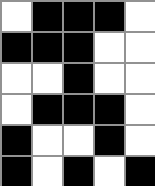[["white", "black", "black", "black", "white"], ["black", "black", "black", "white", "white"], ["white", "white", "black", "white", "white"], ["white", "black", "black", "black", "white"], ["black", "white", "white", "black", "white"], ["black", "white", "black", "white", "black"]]